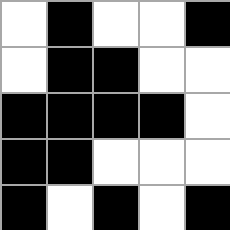[["white", "black", "white", "white", "black"], ["white", "black", "black", "white", "white"], ["black", "black", "black", "black", "white"], ["black", "black", "white", "white", "white"], ["black", "white", "black", "white", "black"]]